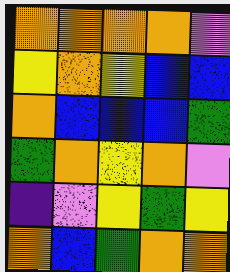[["orange", "orange", "orange", "orange", "violet"], ["yellow", "orange", "yellow", "blue", "blue"], ["orange", "blue", "blue", "blue", "green"], ["green", "orange", "yellow", "orange", "violet"], ["indigo", "violet", "yellow", "green", "yellow"], ["orange", "blue", "green", "orange", "orange"]]